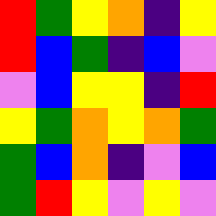[["red", "green", "yellow", "orange", "indigo", "yellow"], ["red", "blue", "green", "indigo", "blue", "violet"], ["violet", "blue", "yellow", "yellow", "indigo", "red"], ["yellow", "green", "orange", "yellow", "orange", "green"], ["green", "blue", "orange", "indigo", "violet", "blue"], ["green", "red", "yellow", "violet", "yellow", "violet"]]